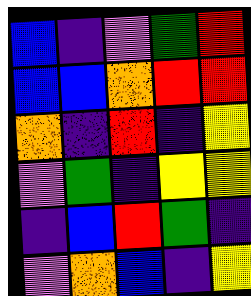[["blue", "indigo", "violet", "green", "red"], ["blue", "blue", "orange", "red", "red"], ["orange", "indigo", "red", "indigo", "yellow"], ["violet", "green", "indigo", "yellow", "yellow"], ["indigo", "blue", "red", "green", "indigo"], ["violet", "orange", "blue", "indigo", "yellow"]]